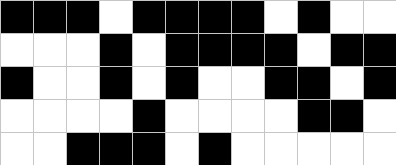[["black", "black", "black", "white", "black", "black", "black", "black", "white", "black", "white", "white"], ["white", "white", "white", "black", "white", "black", "black", "black", "black", "white", "black", "black"], ["black", "white", "white", "black", "white", "black", "white", "white", "black", "black", "white", "black"], ["white", "white", "white", "white", "black", "white", "white", "white", "white", "black", "black", "white"], ["white", "white", "black", "black", "black", "white", "black", "white", "white", "white", "white", "white"]]